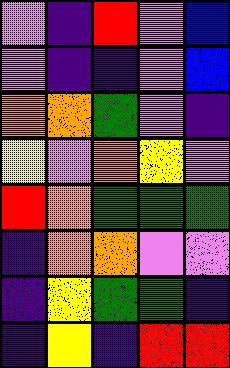[["violet", "indigo", "red", "violet", "blue"], ["violet", "indigo", "indigo", "violet", "blue"], ["orange", "orange", "green", "violet", "indigo"], ["yellow", "violet", "orange", "yellow", "violet"], ["red", "orange", "green", "green", "green"], ["indigo", "orange", "orange", "violet", "violet"], ["indigo", "yellow", "green", "green", "indigo"], ["indigo", "yellow", "indigo", "red", "red"]]